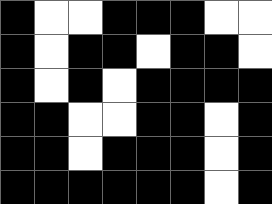[["black", "white", "white", "black", "black", "black", "white", "white"], ["black", "white", "black", "black", "white", "black", "black", "white"], ["black", "white", "black", "white", "black", "black", "black", "black"], ["black", "black", "white", "white", "black", "black", "white", "black"], ["black", "black", "white", "black", "black", "black", "white", "black"], ["black", "black", "black", "black", "black", "black", "white", "black"]]